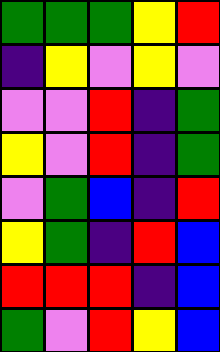[["green", "green", "green", "yellow", "red"], ["indigo", "yellow", "violet", "yellow", "violet"], ["violet", "violet", "red", "indigo", "green"], ["yellow", "violet", "red", "indigo", "green"], ["violet", "green", "blue", "indigo", "red"], ["yellow", "green", "indigo", "red", "blue"], ["red", "red", "red", "indigo", "blue"], ["green", "violet", "red", "yellow", "blue"]]